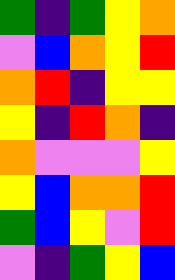[["green", "indigo", "green", "yellow", "orange"], ["violet", "blue", "orange", "yellow", "red"], ["orange", "red", "indigo", "yellow", "yellow"], ["yellow", "indigo", "red", "orange", "indigo"], ["orange", "violet", "violet", "violet", "yellow"], ["yellow", "blue", "orange", "orange", "red"], ["green", "blue", "yellow", "violet", "red"], ["violet", "indigo", "green", "yellow", "blue"]]